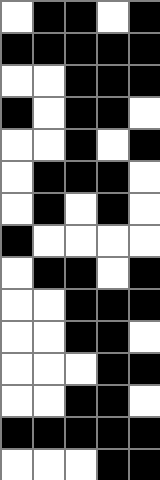[["white", "black", "black", "white", "black"], ["black", "black", "black", "black", "black"], ["white", "white", "black", "black", "black"], ["black", "white", "black", "black", "white"], ["white", "white", "black", "white", "black"], ["white", "black", "black", "black", "white"], ["white", "black", "white", "black", "white"], ["black", "white", "white", "white", "white"], ["white", "black", "black", "white", "black"], ["white", "white", "black", "black", "black"], ["white", "white", "black", "black", "white"], ["white", "white", "white", "black", "black"], ["white", "white", "black", "black", "white"], ["black", "black", "black", "black", "black"], ["white", "white", "white", "black", "black"]]